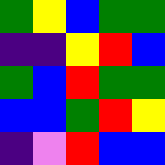[["green", "yellow", "blue", "green", "green"], ["indigo", "indigo", "yellow", "red", "blue"], ["green", "blue", "red", "green", "green"], ["blue", "blue", "green", "red", "yellow"], ["indigo", "violet", "red", "blue", "blue"]]